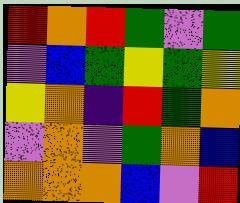[["red", "orange", "red", "green", "violet", "green"], ["violet", "blue", "green", "yellow", "green", "yellow"], ["yellow", "orange", "indigo", "red", "green", "orange"], ["violet", "orange", "violet", "green", "orange", "blue"], ["orange", "orange", "orange", "blue", "violet", "red"]]